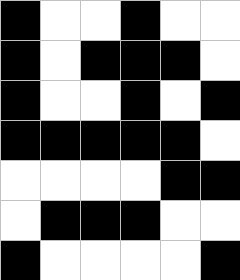[["black", "white", "white", "black", "white", "white"], ["black", "white", "black", "black", "black", "white"], ["black", "white", "white", "black", "white", "black"], ["black", "black", "black", "black", "black", "white"], ["white", "white", "white", "white", "black", "black"], ["white", "black", "black", "black", "white", "white"], ["black", "white", "white", "white", "white", "black"]]